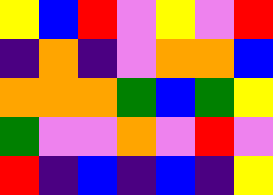[["yellow", "blue", "red", "violet", "yellow", "violet", "red"], ["indigo", "orange", "indigo", "violet", "orange", "orange", "blue"], ["orange", "orange", "orange", "green", "blue", "green", "yellow"], ["green", "violet", "violet", "orange", "violet", "red", "violet"], ["red", "indigo", "blue", "indigo", "blue", "indigo", "yellow"]]